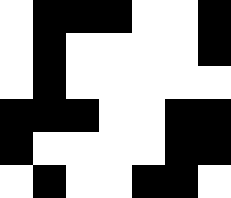[["white", "black", "black", "black", "white", "white", "black"], ["white", "black", "white", "white", "white", "white", "black"], ["white", "black", "white", "white", "white", "white", "white"], ["black", "black", "black", "white", "white", "black", "black"], ["black", "white", "white", "white", "white", "black", "black"], ["white", "black", "white", "white", "black", "black", "white"]]